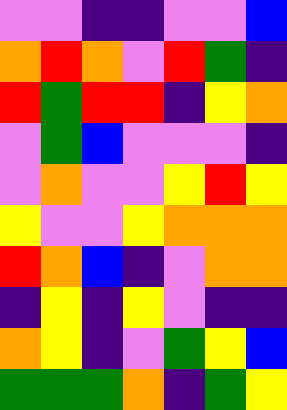[["violet", "violet", "indigo", "indigo", "violet", "violet", "blue"], ["orange", "red", "orange", "violet", "red", "green", "indigo"], ["red", "green", "red", "red", "indigo", "yellow", "orange"], ["violet", "green", "blue", "violet", "violet", "violet", "indigo"], ["violet", "orange", "violet", "violet", "yellow", "red", "yellow"], ["yellow", "violet", "violet", "yellow", "orange", "orange", "orange"], ["red", "orange", "blue", "indigo", "violet", "orange", "orange"], ["indigo", "yellow", "indigo", "yellow", "violet", "indigo", "indigo"], ["orange", "yellow", "indigo", "violet", "green", "yellow", "blue"], ["green", "green", "green", "orange", "indigo", "green", "yellow"]]